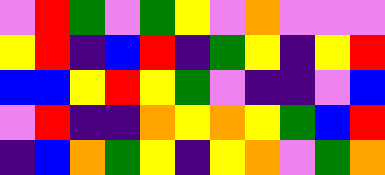[["violet", "red", "green", "violet", "green", "yellow", "violet", "orange", "violet", "violet", "violet"], ["yellow", "red", "indigo", "blue", "red", "indigo", "green", "yellow", "indigo", "yellow", "red"], ["blue", "blue", "yellow", "red", "yellow", "green", "violet", "indigo", "indigo", "violet", "blue"], ["violet", "red", "indigo", "indigo", "orange", "yellow", "orange", "yellow", "green", "blue", "red"], ["indigo", "blue", "orange", "green", "yellow", "indigo", "yellow", "orange", "violet", "green", "orange"]]